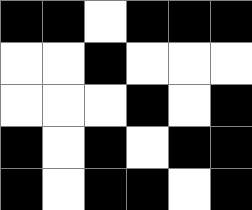[["black", "black", "white", "black", "black", "black"], ["white", "white", "black", "white", "white", "white"], ["white", "white", "white", "black", "white", "black"], ["black", "white", "black", "white", "black", "black"], ["black", "white", "black", "black", "white", "black"]]